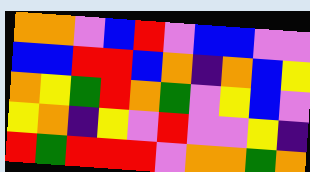[["orange", "orange", "violet", "blue", "red", "violet", "blue", "blue", "violet", "violet"], ["blue", "blue", "red", "red", "blue", "orange", "indigo", "orange", "blue", "yellow"], ["orange", "yellow", "green", "red", "orange", "green", "violet", "yellow", "blue", "violet"], ["yellow", "orange", "indigo", "yellow", "violet", "red", "violet", "violet", "yellow", "indigo"], ["red", "green", "red", "red", "red", "violet", "orange", "orange", "green", "orange"]]